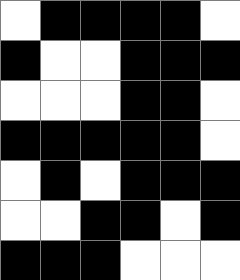[["white", "black", "black", "black", "black", "white"], ["black", "white", "white", "black", "black", "black"], ["white", "white", "white", "black", "black", "white"], ["black", "black", "black", "black", "black", "white"], ["white", "black", "white", "black", "black", "black"], ["white", "white", "black", "black", "white", "black"], ["black", "black", "black", "white", "white", "white"]]